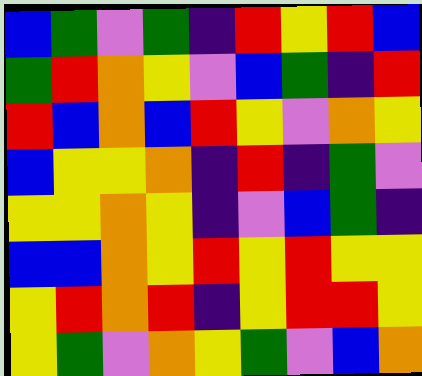[["blue", "green", "violet", "green", "indigo", "red", "yellow", "red", "blue"], ["green", "red", "orange", "yellow", "violet", "blue", "green", "indigo", "red"], ["red", "blue", "orange", "blue", "red", "yellow", "violet", "orange", "yellow"], ["blue", "yellow", "yellow", "orange", "indigo", "red", "indigo", "green", "violet"], ["yellow", "yellow", "orange", "yellow", "indigo", "violet", "blue", "green", "indigo"], ["blue", "blue", "orange", "yellow", "red", "yellow", "red", "yellow", "yellow"], ["yellow", "red", "orange", "red", "indigo", "yellow", "red", "red", "yellow"], ["yellow", "green", "violet", "orange", "yellow", "green", "violet", "blue", "orange"]]